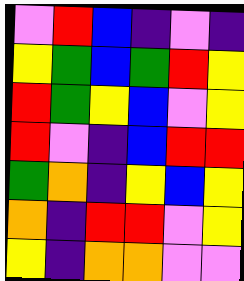[["violet", "red", "blue", "indigo", "violet", "indigo"], ["yellow", "green", "blue", "green", "red", "yellow"], ["red", "green", "yellow", "blue", "violet", "yellow"], ["red", "violet", "indigo", "blue", "red", "red"], ["green", "orange", "indigo", "yellow", "blue", "yellow"], ["orange", "indigo", "red", "red", "violet", "yellow"], ["yellow", "indigo", "orange", "orange", "violet", "violet"]]